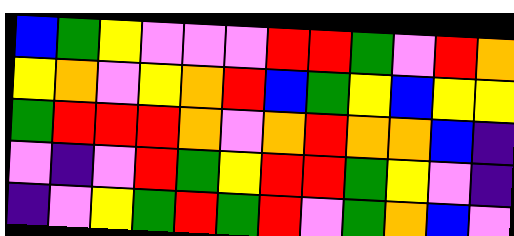[["blue", "green", "yellow", "violet", "violet", "violet", "red", "red", "green", "violet", "red", "orange"], ["yellow", "orange", "violet", "yellow", "orange", "red", "blue", "green", "yellow", "blue", "yellow", "yellow"], ["green", "red", "red", "red", "orange", "violet", "orange", "red", "orange", "orange", "blue", "indigo"], ["violet", "indigo", "violet", "red", "green", "yellow", "red", "red", "green", "yellow", "violet", "indigo"], ["indigo", "violet", "yellow", "green", "red", "green", "red", "violet", "green", "orange", "blue", "violet"]]